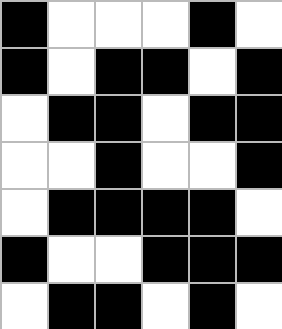[["black", "white", "white", "white", "black", "white"], ["black", "white", "black", "black", "white", "black"], ["white", "black", "black", "white", "black", "black"], ["white", "white", "black", "white", "white", "black"], ["white", "black", "black", "black", "black", "white"], ["black", "white", "white", "black", "black", "black"], ["white", "black", "black", "white", "black", "white"]]